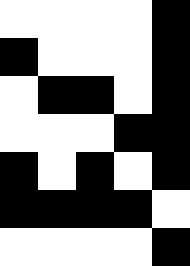[["white", "white", "white", "white", "black"], ["black", "white", "white", "white", "black"], ["white", "black", "black", "white", "black"], ["white", "white", "white", "black", "black"], ["black", "white", "black", "white", "black"], ["black", "black", "black", "black", "white"], ["white", "white", "white", "white", "black"]]